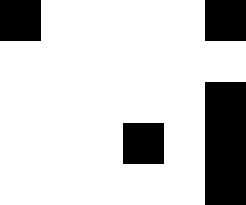[["black", "white", "white", "white", "white", "black"], ["white", "white", "white", "white", "white", "white"], ["white", "white", "white", "white", "white", "black"], ["white", "white", "white", "black", "white", "black"], ["white", "white", "white", "white", "white", "black"]]